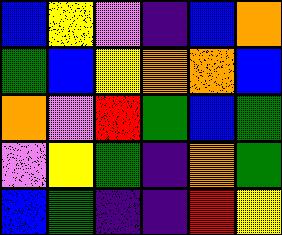[["blue", "yellow", "violet", "indigo", "blue", "orange"], ["green", "blue", "yellow", "orange", "orange", "blue"], ["orange", "violet", "red", "green", "blue", "green"], ["violet", "yellow", "green", "indigo", "orange", "green"], ["blue", "green", "indigo", "indigo", "red", "yellow"]]